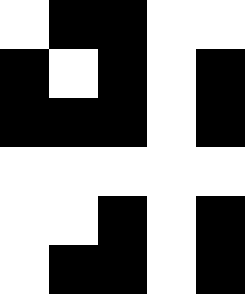[["white", "black", "black", "white", "white"], ["black", "white", "black", "white", "black"], ["black", "black", "black", "white", "black"], ["white", "white", "white", "white", "white"], ["white", "white", "black", "white", "black"], ["white", "black", "black", "white", "black"]]